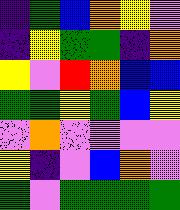[["indigo", "green", "blue", "orange", "yellow", "violet"], ["indigo", "yellow", "green", "green", "indigo", "orange"], ["yellow", "violet", "red", "orange", "blue", "blue"], ["green", "green", "yellow", "green", "blue", "yellow"], ["violet", "orange", "violet", "violet", "violet", "violet"], ["yellow", "indigo", "violet", "blue", "orange", "violet"], ["green", "violet", "green", "green", "green", "green"]]